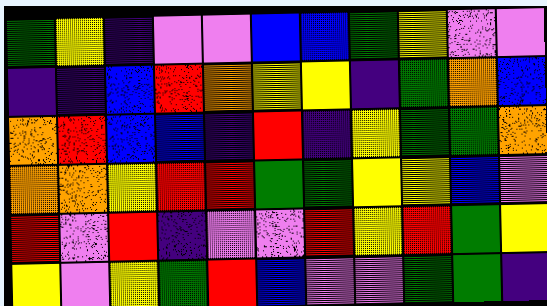[["green", "yellow", "indigo", "violet", "violet", "blue", "blue", "green", "yellow", "violet", "violet"], ["indigo", "indigo", "blue", "red", "orange", "yellow", "yellow", "indigo", "green", "orange", "blue"], ["orange", "red", "blue", "blue", "indigo", "red", "indigo", "yellow", "green", "green", "orange"], ["orange", "orange", "yellow", "red", "red", "green", "green", "yellow", "yellow", "blue", "violet"], ["red", "violet", "red", "indigo", "violet", "violet", "red", "yellow", "red", "green", "yellow"], ["yellow", "violet", "yellow", "green", "red", "blue", "violet", "violet", "green", "green", "indigo"]]